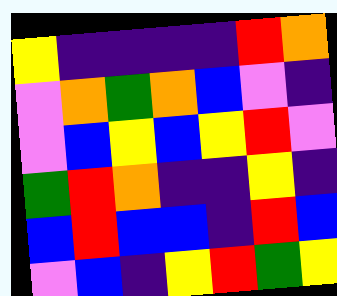[["yellow", "indigo", "indigo", "indigo", "indigo", "red", "orange"], ["violet", "orange", "green", "orange", "blue", "violet", "indigo"], ["violet", "blue", "yellow", "blue", "yellow", "red", "violet"], ["green", "red", "orange", "indigo", "indigo", "yellow", "indigo"], ["blue", "red", "blue", "blue", "indigo", "red", "blue"], ["violet", "blue", "indigo", "yellow", "red", "green", "yellow"]]